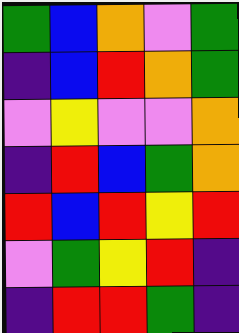[["green", "blue", "orange", "violet", "green"], ["indigo", "blue", "red", "orange", "green"], ["violet", "yellow", "violet", "violet", "orange"], ["indigo", "red", "blue", "green", "orange"], ["red", "blue", "red", "yellow", "red"], ["violet", "green", "yellow", "red", "indigo"], ["indigo", "red", "red", "green", "indigo"]]